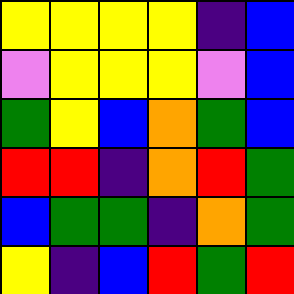[["yellow", "yellow", "yellow", "yellow", "indigo", "blue"], ["violet", "yellow", "yellow", "yellow", "violet", "blue"], ["green", "yellow", "blue", "orange", "green", "blue"], ["red", "red", "indigo", "orange", "red", "green"], ["blue", "green", "green", "indigo", "orange", "green"], ["yellow", "indigo", "blue", "red", "green", "red"]]